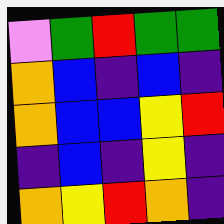[["violet", "green", "red", "green", "green"], ["orange", "blue", "indigo", "blue", "indigo"], ["orange", "blue", "blue", "yellow", "red"], ["indigo", "blue", "indigo", "yellow", "indigo"], ["orange", "yellow", "red", "orange", "indigo"]]